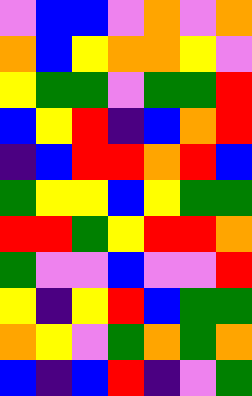[["violet", "blue", "blue", "violet", "orange", "violet", "orange"], ["orange", "blue", "yellow", "orange", "orange", "yellow", "violet"], ["yellow", "green", "green", "violet", "green", "green", "red"], ["blue", "yellow", "red", "indigo", "blue", "orange", "red"], ["indigo", "blue", "red", "red", "orange", "red", "blue"], ["green", "yellow", "yellow", "blue", "yellow", "green", "green"], ["red", "red", "green", "yellow", "red", "red", "orange"], ["green", "violet", "violet", "blue", "violet", "violet", "red"], ["yellow", "indigo", "yellow", "red", "blue", "green", "green"], ["orange", "yellow", "violet", "green", "orange", "green", "orange"], ["blue", "indigo", "blue", "red", "indigo", "violet", "green"]]